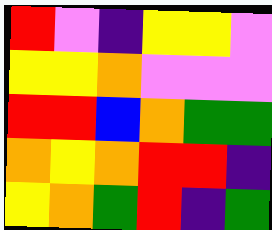[["red", "violet", "indigo", "yellow", "yellow", "violet"], ["yellow", "yellow", "orange", "violet", "violet", "violet"], ["red", "red", "blue", "orange", "green", "green"], ["orange", "yellow", "orange", "red", "red", "indigo"], ["yellow", "orange", "green", "red", "indigo", "green"]]